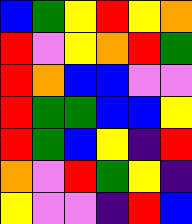[["blue", "green", "yellow", "red", "yellow", "orange"], ["red", "violet", "yellow", "orange", "red", "green"], ["red", "orange", "blue", "blue", "violet", "violet"], ["red", "green", "green", "blue", "blue", "yellow"], ["red", "green", "blue", "yellow", "indigo", "red"], ["orange", "violet", "red", "green", "yellow", "indigo"], ["yellow", "violet", "violet", "indigo", "red", "blue"]]